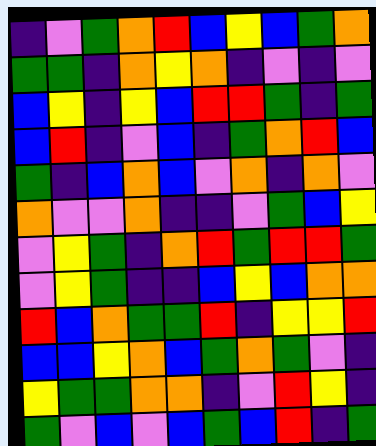[["indigo", "violet", "green", "orange", "red", "blue", "yellow", "blue", "green", "orange"], ["green", "green", "indigo", "orange", "yellow", "orange", "indigo", "violet", "indigo", "violet"], ["blue", "yellow", "indigo", "yellow", "blue", "red", "red", "green", "indigo", "green"], ["blue", "red", "indigo", "violet", "blue", "indigo", "green", "orange", "red", "blue"], ["green", "indigo", "blue", "orange", "blue", "violet", "orange", "indigo", "orange", "violet"], ["orange", "violet", "violet", "orange", "indigo", "indigo", "violet", "green", "blue", "yellow"], ["violet", "yellow", "green", "indigo", "orange", "red", "green", "red", "red", "green"], ["violet", "yellow", "green", "indigo", "indigo", "blue", "yellow", "blue", "orange", "orange"], ["red", "blue", "orange", "green", "green", "red", "indigo", "yellow", "yellow", "red"], ["blue", "blue", "yellow", "orange", "blue", "green", "orange", "green", "violet", "indigo"], ["yellow", "green", "green", "orange", "orange", "indigo", "violet", "red", "yellow", "indigo"], ["green", "violet", "blue", "violet", "blue", "green", "blue", "red", "indigo", "green"]]